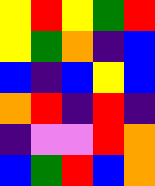[["yellow", "red", "yellow", "green", "red"], ["yellow", "green", "orange", "indigo", "blue"], ["blue", "indigo", "blue", "yellow", "blue"], ["orange", "red", "indigo", "red", "indigo"], ["indigo", "violet", "violet", "red", "orange"], ["blue", "green", "red", "blue", "orange"]]